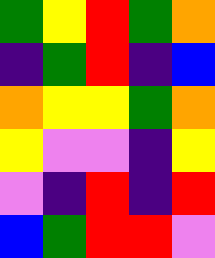[["green", "yellow", "red", "green", "orange"], ["indigo", "green", "red", "indigo", "blue"], ["orange", "yellow", "yellow", "green", "orange"], ["yellow", "violet", "violet", "indigo", "yellow"], ["violet", "indigo", "red", "indigo", "red"], ["blue", "green", "red", "red", "violet"]]